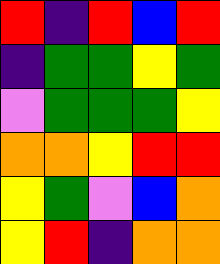[["red", "indigo", "red", "blue", "red"], ["indigo", "green", "green", "yellow", "green"], ["violet", "green", "green", "green", "yellow"], ["orange", "orange", "yellow", "red", "red"], ["yellow", "green", "violet", "blue", "orange"], ["yellow", "red", "indigo", "orange", "orange"]]